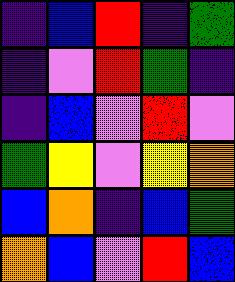[["indigo", "blue", "red", "indigo", "green"], ["indigo", "violet", "red", "green", "indigo"], ["indigo", "blue", "violet", "red", "violet"], ["green", "yellow", "violet", "yellow", "orange"], ["blue", "orange", "indigo", "blue", "green"], ["orange", "blue", "violet", "red", "blue"]]